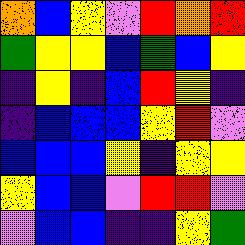[["orange", "blue", "yellow", "violet", "red", "orange", "red"], ["green", "yellow", "yellow", "blue", "green", "blue", "yellow"], ["indigo", "yellow", "indigo", "blue", "red", "yellow", "indigo"], ["indigo", "blue", "blue", "blue", "yellow", "red", "violet"], ["blue", "blue", "blue", "yellow", "indigo", "yellow", "yellow"], ["yellow", "blue", "blue", "violet", "red", "red", "violet"], ["violet", "blue", "blue", "indigo", "indigo", "yellow", "green"]]